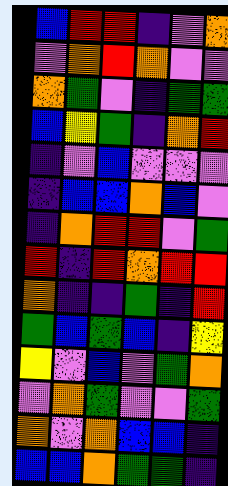[["blue", "red", "red", "indigo", "violet", "orange"], ["violet", "orange", "red", "orange", "violet", "violet"], ["orange", "green", "violet", "indigo", "green", "green"], ["blue", "yellow", "green", "indigo", "orange", "red"], ["indigo", "violet", "blue", "violet", "violet", "violet"], ["indigo", "blue", "blue", "orange", "blue", "violet"], ["indigo", "orange", "red", "red", "violet", "green"], ["red", "indigo", "red", "orange", "red", "red"], ["orange", "indigo", "indigo", "green", "indigo", "red"], ["green", "blue", "green", "blue", "indigo", "yellow"], ["yellow", "violet", "blue", "violet", "green", "orange"], ["violet", "orange", "green", "violet", "violet", "green"], ["orange", "violet", "orange", "blue", "blue", "indigo"], ["blue", "blue", "orange", "green", "green", "indigo"]]